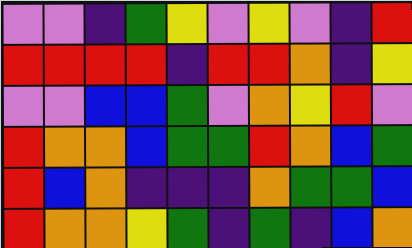[["violet", "violet", "indigo", "green", "yellow", "violet", "yellow", "violet", "indigo", "red"], ["red", "red", "red", "red", "indigo", "red", "red", "orange", "indigo", "yellow"], ["violet", "violet", "blue", "blue", "green", "violet", "orange", "yellow", "red", "violet"], ["red", "orange", "orange", "blue", "green", "green", "red", "orange", "blue", "green"], ["red", "blue", "orange", "indigo", "indigo", "indigo", "orange", "green", "green", "blue"], ["red", "orange", "orange", "yellow", "green", "indigo", "green", "indigo", "blue", "orange"]]